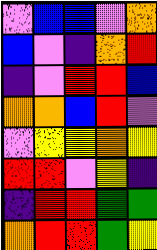[["violet", "blue", "blue", "violet", "orange"], ["blue", "violet", "indigo", "orange", "red"], ["indigo", "violet", "red", "red", "blue"], ["orange", "orange", "blue", "red", "violet"], ["violet", "yellow", "yellow", "orange", "yellow"], ["red", "red", "violet", "yellow", "indigo"], ["indigo", "red", "red", "green", "green"], ["orange", "red", "red", "green", "yellow"]]